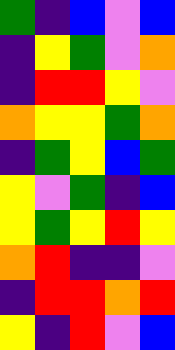[["green", "indigo", "blue", "violet", "blue"], ["indigo", "yellow", "green", "violet", "orange"], ["indigo", "red", "red", "yellow", "violet"], ["orange", "yellow", "yellow", "green", "orange"], ["indigo", "green", "yellow", "blue", "green"], ["yellow", "violet", "green", "indigo", "blue"], ["yellow", "green", "yellow", "red", "yellow"], ["orange", "red", "indigo", "indigo", "violet"], ["indigo", "red", "red", "orange", "red"], ["yellow", "indigo", "red", "violet", "blue"]]